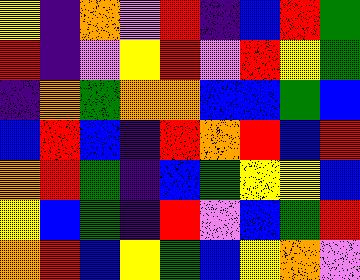[["yellow", "indigo", "orange", "violet", "red", "indigo", "blue", "red", "green"], ["red", "indigo", "violet", "yellow", "red", "violet", "red", "yellow", "green"], ["indigo", "orange", "green", "orange", "orange", "blue", "blue", "green", "blue"], ["blue", "red", "blue", "indigo", "red", "orange", "red", "blue", "red"], ["orange", "red", "green", "indigo", "blue", "green", "yellow", "yellow", "blue"], ["yellow", "blue", "green", "indigo", "red", "violet", "blue", "green", "red"], ["orange", "red", "blue", "yellow", "green", "blue", "yellow", "orange", "violet"]]